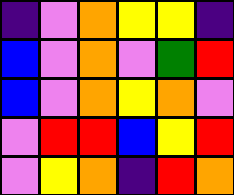[["indigo", "violet", "orange", "yellow", "yellow", "indigo"], ["blue", "violet", "orange", "violet", "green", "red"], ["blue", "violet", "orange", "yellow", "orange", "violet"], ["violet", "red", "red", "blue", "yellow", "red"], ["violet", "yellow", "orange", "indigo", "red", "orange"]]